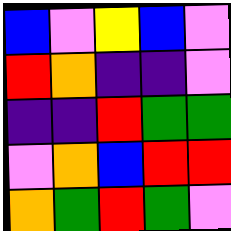[["blue", "violet", "yellow", "blue", "violet"], ["red", "orange", "indigo", "indigo", "violet"], ["indigo", "indigo", "red", "green", "green"], ["violet", "orange", "blue", "red", "red"], ["orange", "green", "red", "green", "violet"]]